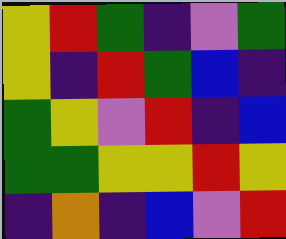[["yellow", "red", "green", "indigo", "violet", "green"], ["yellow", "indigo", "red", "green", "blue", "indigo"], ["green", "yellow", "violet", "red", "indigo", "blue"], ["green", "green", "yellow", "yellow", "red", "yellow"], ["indigo", "orange", "indigo", "blue", "violet", "red"]]